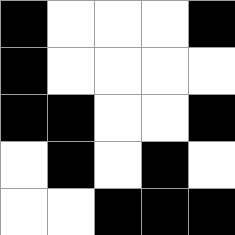[["black", "white", "white", "white", "black"], ["black", "white", "white", "white", "white"], ["black", "black", "white", "white", "black"], ["white", "black", "white", "black", "white"], ["white", "white", "black", "black", "black"]]